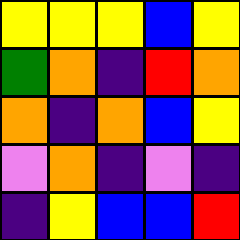[["yellow", "yellow", "yellow", "blue", "yellow"], ["green", "orange", "indigo", "red", "orange"], ["orange", "indigo", "orange", "blue", "yellow"], ["violet", "orange", "indigo", "violet", "indigo"], ["indigo", "yellow", "blue", "blue", "red"]]